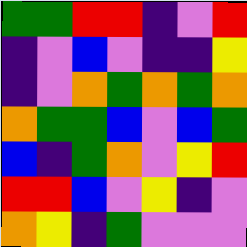[["green", "green", "red", "red", "indigo", "violet", "red"], ["indigo", "violet", "blue", "violet", "indigo", "indigo", "yellow"], ["indigo", "violet", "orange", "green", "orange", "green", "orange"], ["orange", "green", "green", "blue", "violet", "blue", "green"], ["blue", "indigo", "green", "orange", "violet", "yellow", "red"], ["red", "red", "blue", "violet", "yellow", "indigo", "violet"], ["orange", "yellow", "indigo", "green", "violet", "violet", "violet"]]